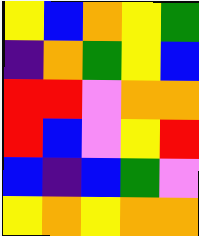[["yellow", "blue", "orange", "yellow", "green"], ["indigo", "orange", "green", "yellow", "blue"], ["red", "red", "violet", "orange", "orange"], ["red", "blue", "violet", "yellow", "red"], ["blue", "indigo", "blue", "green", "violet"], ["yellow", "orange", "yellow", "orange", "orange"]]